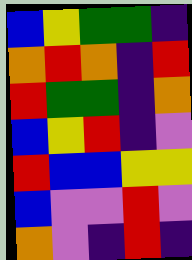[["blue", "yellow", "green", "green", "indigo"], ["orange", "red", "orange", "indigo", "red"], ["red", "green", "green", "indigo", "orange"], ["blue", "yellow", "red", "indigo", "violet"], ["red", "blue", "blue", "yellow", "yellow"], ["blue", "violet", "violet", "red", "violet"], ["orange", "violet", "indigo", "red", "indigo"]]